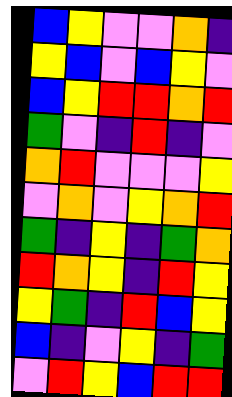[["blue", "yellow", "violet", "violet", "orange", "indigo"], ["yellow", "blue", "violet", "blue", "yellow", "violet"], ["blue", "yellow", "red", "red", "orange", "red"], ["green", "violet", "indigo", "red", "indigo", "violet"], ["orange", "red", "violet", "violet", "violet", "yellow"], ["violet", "orange", "violet", "yellow", "orange", "red"], ["green", "indigo", "yellow", "indigo", "green", "orange"], ["red", "orange", "yellow", "indigo", "red", "yellow"], ["yellow", "green", "indigo", "red", "blue", "yellow"], ["blue", "indigo", "violet", "yellow", "indigo", "green"], ["violet", "red", "yellow", "blue", "red", "red"]]